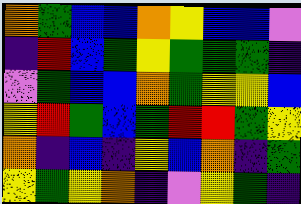[["orange", "green", "blue", "blue", "orange", "yellow", "blue", "blue", "violet"], ["indigo", "red", "blue", "green", "yellow", "green", "green", "green", "indigo"], ["violet", "green", "blue", "blue", "orange", "green", "yellow", "yellow", "blue"], ["yellow", "red", "green", "blue", "green", "red", "red", "green", "yellow"], ["orange", "indigo", "blue", "indigo", "yellow", "blue", "orange", "indigo", "green"], ["yellow", "green", "yellow", "orange", "indigo", "violet", "yellow", "green", "indigo"]]